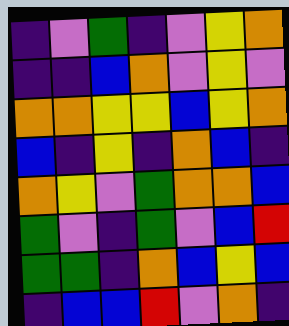[["indigo", "violet", "green", "indigo", "violet", "yellow", "orange"], ["indigo", "indigo", "blue", "orange", "violet", "yellow", "violet"], ["orange", "orange", "yellow", "yellow", "blue", "yellow", "orange"], ["blue", "indigo", "yellow", "indigo", "orange", "blue", "indigo"], ["orange", "yellow", "violet", "green", "orange", "orange", "blue"], ["green", "violet", "indigo", "green", "violet", "blue", "red"], ["green", "green", "indigo", "orange", "blue", "yellow", "blue"], ["indigo", "blue", "blue", "red", "violet", "orange", "indigo"]]